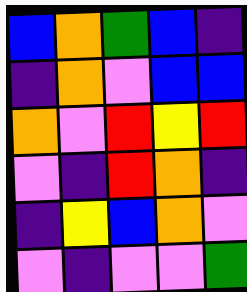[["blue", "orange", "green", "blue", "indigo"], ["indigo", "orange", "violet", "blue", "blue"], ["orange", "violet", "red", "yellow", "red"], ["violet", "indigo", "red", "orange", "indigo"], ["indigo", "yellow", "blue", "orange", "violet"], ["violet", "indigo", "violet", "violet", "green"]]